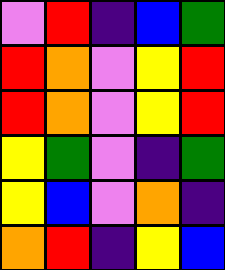[["violet", "red", "indigo", "blue", "green"], ["red", "orange", "violet", "yellow", "red"], ["red", "orange", "violet", "yellow", "red"], ["yellow", "green", "violet", "indigo", "green"], ["yellow", "blue", "violet", "orange", "indigo"], ["orange", "red", "indigo", "yellow", "blue"]]